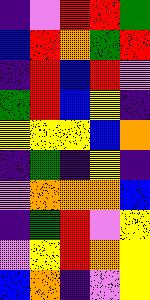[["indigo", "violet", "red", "red", "green"], ["blue", "red", "orange", "green", "red"], ["indigo", "red", "blue", "red", "violet"], ["green", "red", "blue", "yellow", "indigo"], ["yellow", "yellow", "yellow", "blue", "orange"], ["indigo", "green", "indigo", "yellow", "indigo"], ["violet", "orange", "orange", "orange", "blue"], ["indigo", "green", "red", "violet", "yellow"], ["violet", "yellow", "red", "orange", "yellow"], ["blue", "orange", "indigo", "violet", "yellow"]]